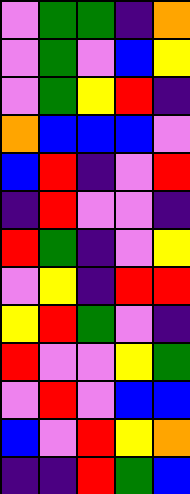[["violet", "green", "green", "indigo", "orange"], ["violet", "green", "violet", "blue", "yellow"], ["violet", "green", "yellow", "red", "indigo"], ["orange", "blue", "blue", "blue", "violet"], ["blue", "red", "indigo", "violet", "red"], ["indigo", "red", "violet", "violet", "indigo"], ["red", "green", "indigo", "violet", "yellow"], ["violet", "yellow", "indigo", "red", "red"], ["yellow", "red", "green", "violet", "indigo"], ["red", "violet", "violet", "yellow", "green"], ["violet", "red", "violet", "blue", "blue"], ["blue", "violet", "red", "yellow", "orange"], ["indigo", "indigo", "red", "green", "blue"]]